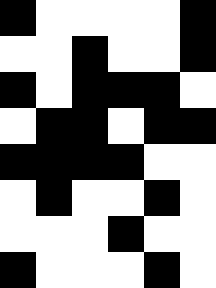[["black", "white", "white", "white", "white", "black"], ["white", "white", "black", "white", "white", "black"], ["black", "white", "black", "black", "black", "white"], ["white", "black", "black", "white", "black", "black"], ["black", "black", "black", "black", "white", "white"], ["white", "black", "white", "white", "black", "white"], ["white", "white", "white", "black", "white", "white"], ["black", "white", "white", "white", "black", "white"]]